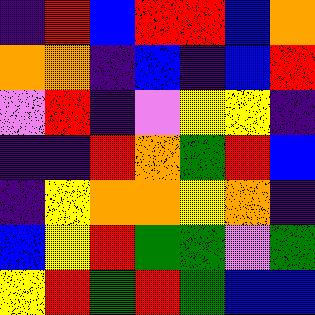[["indigo", "red", "blue", "red", "red", "blue", "orange"], ["orange", "orange", "indigo", "blue", "indigo", "blue", "red"], ["violet", "red", "indigo", "violet", "yellow", "yellow", "indigo"], ["indigo", "indigo", "red", "orange", "green", "red", "blue"], ["indigo", "yellow", "orange", "orange", "yellow", "orange", "indigo"], ["blue", "yellow", "red", "green", "green", "violet", "green"], ["yellow", "red", "green", "red", "green", "blue", "blue"]]